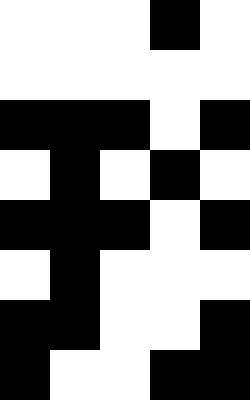[["white", "white", "white", "black", "white"], ["white", "white", "white", "white", "white"], ["black", "black", "black", "white", "black"], ["white", "black", "white", "black", "white"], ["black", "black", "black", "white", "black"], ["white", "black", "white", "white", "white"], ["black", "black", "white", "white", "black"], ["black", "white", "white", "black", "black"]]